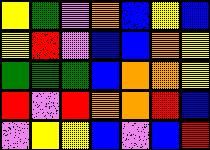[["yellow", "green", "violet", "orange", "blue", "yellow", "blue"], ["yellow", "red", "violet", "blue", "blue", "orange", "yellow"], ["green", "green", "green", "blue", "orange", "orange", "yellow"], ["red", "violet", "red", "orange", "orange", "red", "blue"], ["violet", "yellow", "yellow", "blue", "violet", "blue", "red"]]